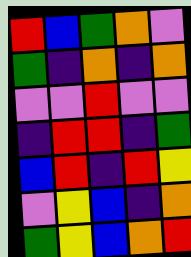[["red", "blue", "green", "orange", "violet"], ["green", "indigo", "orange", "indigo", "orange"], ["violet", "violet", "red", "violet", "violet"], ["indigo", "red", "red", "indigo", "green"], ["blue", "red", "indigo", "red", "yellow"], ["violet", "yellow", "blue", "indigo", "orange"], ["green", "yellow", "blue", "orange", "red"]]